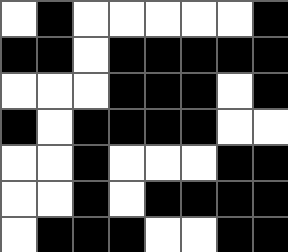[["white", "black", "white", "white", "white", "white", "white", "black"], ["black", "black", "white", "black", "black", "black", "black", "black"], ["white", "white", "white", "black", "black", "black", "white", "black"], ["black", "white", "black", "black", "black", "black", "white", "white"], ["white", "white", "black", "white", "white", "white", "black", "black"], ["white", "white", "black", "white", "black", "black", "black", "black"], ["white", "black", "black", "black", "white", "white", "black", "black"]]